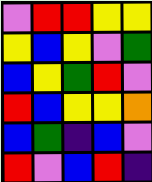[["violet", "red", "red", "yellow", "yellow"], ["yellow", "blue", "yellow", "violet", "green"], ["blue", "yellow", "green", "red", "violet"], ["red", "blue", "yellow", "yellow", "orange"], ["blue", "green", "indigo", "blue", "violet"], ["red", "violet", "blue", "red", "indigo"]]